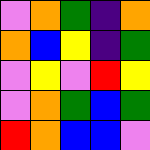[["violet", "orange", "green", "indigo", "orange"], ["orange", "blue", "yellow", "indigo", "green"], ["violet", "yellow", "violet", "red", "yellow"], ["violet", "orange", "green", "blue", "green"], ["red", "orange", "blue", "blue", "violet"]]